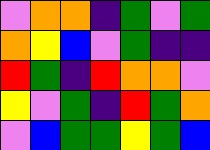[["violet", "orange", "orange", "indigo", "green", "violet", "green"], ["orange", "yellow", "blue", "violet", "green", "indigo", "indigo"], ["red", "green", "indigo", "red", "orange", "orange", "violet"], ["yellow", "violet", "green", "indigo", "red", "green", "orange"], ["violet", "blue", "green", "green", "yellow", "green", "blue"]]